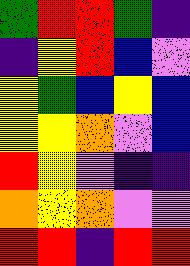[["green", "red", "red", "green", "indigo"], ["indigo", "yellow", "red", "blue", "violet"], ["yellow", "green", "blue", "yellow", "blue"], ["yellow", "yellow", "orange", "violet", "blue"], ["red", "yellow", "violet", "indigo", "indigo"], ["orange", "yellow", "orange", "violet", "violet"], ["red", "red", "indigo", "red", "red"]]